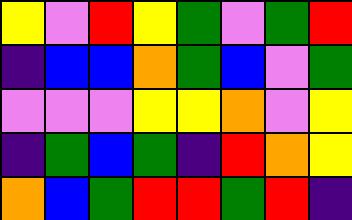[["yellow", "violet", "red", "yellow", "green", "violet", "green", "red"], ["indigo", "blue", "blue", "orange", "green", "blue", "violet", "green"], ["violet", "violet", "violet", "yellow", "yellow", "orange", "violet", "yellow"], ["indigo", "green", "blue", "green", "indigo", "red", "orange", "yellow"], ["orange", "blue", "green", "red", "red", "green", "red", "indigo"]]